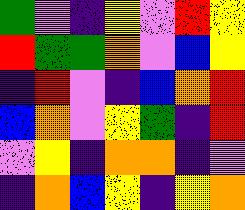[["green", "violet", "indigo", "yellow", "violet", "red", "yellow"], ["red", "green", "green", "orange", "violet", "blue", "yellow"], ["indigo", "red", "violet", "indigo", "blue", "orange", "red"], ["blue", "orange", "violet", "yellow", "green", "indigo", "red"], ["violet", "yellow", "indigo", "orange", "orange", "indigo", "violet"], ["indigo", "orange", "blue", "yellow", "indigo", "yellow", "orange"]]